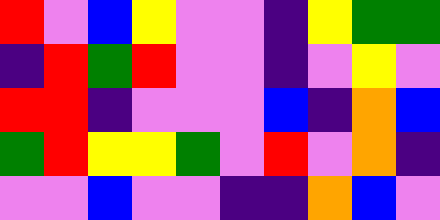[["red", "violet", "blue", "yellow", "violet", "violet", "indigo", "yellow", "green", "green"], ["indigo", "red", "green", "red", "violet", "violet", "indigo", "violet", "yellow", "violet"], ["red", "red", "indigo", "violet", "violet", "violet", "blue", "indigo", "orange", "blue"], ["green", "red", "yellow", "yellow", "green", "violet", "red", "violet", "orange", "indigo"], ["violet", "violet", "blue", "violet", "violet", "indigo", "indigo", "orange", "blue", "violet"]]